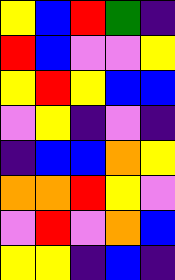[["yellow", "blue", "red", "green", "indigo"], ["red", "blue", "violet", "violet", "yellow"], ["yellow", "red", "yellow", "blue", "blue"], ["violet", "yellow", "indigo", "violet", "indigo"], ["indigo", "blue", "blue", "orange", "yellow"], ["orange", "orange", "red", "yellow", "violet"], ["violet", "red", "violet", "orange", "blue"], ["yellow", "yellow", "indigo", "blue", "indigo"]]